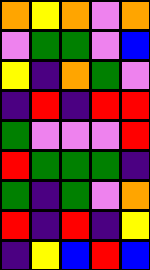[["orange", "yellow", "orange", "violet", "orange"], ["violet", "green", "green", "violet", "blue"], ["yellow", "indigo", "orange", "green", "violet"], ["indigo", "red", "indigo", "red", "red"], ["green", "violet", "violet", "violet", "red"], ["red", "green", "green", "green", "indigo"], ["green", "indigo", "green", "violet", "orange"], ["red", "indigo", "red", "indigo", "yellow"], ["indigo", "yellow", "blue", "red", "blue"]]